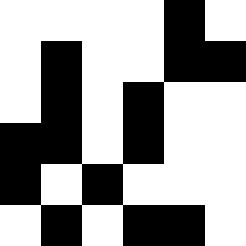[["white", "white", "white", "white", "black", "white"], ["white", "black", "white", "white", "black", "black"], ["white", "black", "white", "black", "white", "white"], ["black", "black", "white", "black", "white", "white"], ["black", "white", "black", "white", "white", "white"], ["white", "black", "white", "black", "black", "white"]]